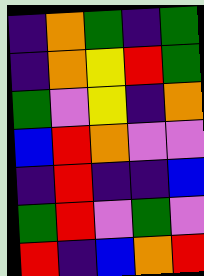[["indigo", "orange", "green", "indigo", "green"], ["indigo", "orange", "yellow", "red", "green"], ["green", "violet", "yellow", "indigo", "orange"], ["blue", "red", "orange", "violet", "violet"], ["indigo", "red", "indigo", "indigo", "blue"], ["green", "red", "violet", "green", "violet"], ["red", "indigo", "blue", "orange", "red"]]